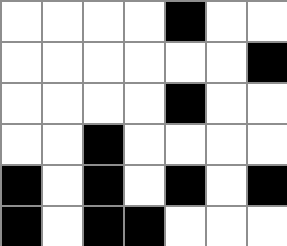[["white", "white", "white", "white", "black", "white", "white"], ["white", "white", "white", "white", "white", "white", "black"], ["white", "white", "white", "white", "black", "white", "white"], ["white", "white", "black", "white", "white", "white", "white"], ["black", "white", "black", "white", "black", "white", "black"], ["black", "white", "black", "black", "white", "white", "white"]]